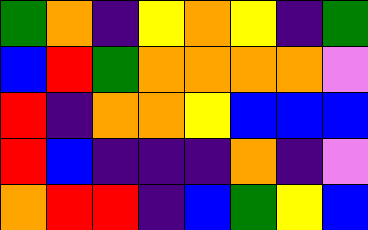[["green", "orange", "indigo", "yellow", "orange", "yellow", "indigo", "green"], ["blue", "red", "green", "orange", "orange", "orange", "orange", "violet"], ["red", "indigo", "orange", "orange", "yellow", "blue", "blue", "blue"], ["red", "blue", "indigo", "indigo", "indigo", "orange", "indigo", "violet"], ["orange", "red", "red", "indigo", "blue", "green", "yellow", "blue"]]